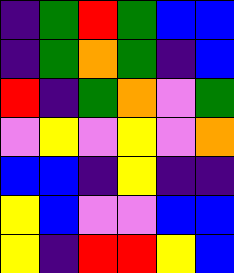[["indigo", "green", "red", "green", "blue", "blue"], ["indigo", "green", "orange", "green", "indigo", "blue"], ["red", "indigo", "green", "orange", "violet", "green"], ["violet", "yellow", "violet", "yellow", "violet", "orange"], ["blue", "blue", "indigo", "yellow", "indigo", "indigo"], ["yellow", "blue", "violet", "violet", "blue", "blue"], ["yellow", "indigo", "red", "red", "yellow", "blue"]]